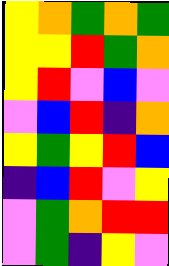[["yellow", "orange", "green", "orange", "green"], ["yellow", "yellow", "red", "green", "orange"], ["yellow", "red", "violet", "blue", "violet"], ["violet", "blue", "red", "indigo", "orange"], ["yellow", "green", "yellow", "red", "blue"], ["indigo", "blue", "red", "violet", "yellow"], ["violet", "green", "orange", "red", "red"], ["violet", "green", "indigo", "yellow", "violet"]]